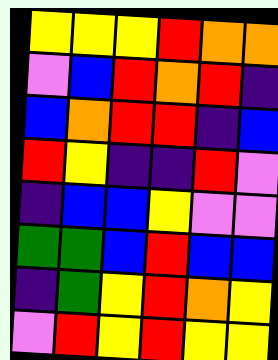[["yellow", "yellow", "yellow", "red", "orange", "orange"], ["violet", "blue", "red", "orange", "red", "indigo"], ["blue", "orange", "red", "red", "indigo", "blue"], ["red", "yellow", "indigo", "indigo", "red", "violet"], ["indigo", "blue", "blue", "yellow", "violet", "violet"], ["green", "green", "blue", "red", "blue", "blue"], ["indigo", "green", "yellow", "red", "orange", "yellow"], ["violet", "red", "yellow", "red", "yellow", "yellow"]]